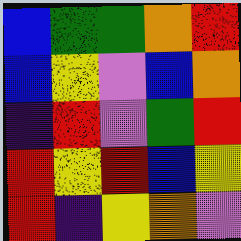[["blue", "green", "green", "orange", "red"], ["blue", "yellow", "violet", "blue", "orange"], ["indigo", "red", "violet", "green", "red"], ["red", "yellow", "red", "blue", "yellow"], ["red", "indigo", "yellow", "orange", "violet"]]